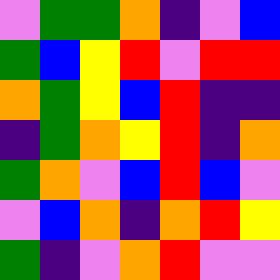[["violet", "green", "green", "orange", "indigo", "violet", "blue"], ["green", "blue", "yellow", "red", "violet", "red", "red"], ["orange", "green", "yellow", "blue", "red", "indigo", "indigo"], ["indigo", "green", "orange", "yellow", "red", "indigo", "orange"], ["green", "orange", "violet", "blue", "red", "blue", "violet"], ["violet", "blue", "orange", "indigo", "orange", "red", "yellow"], ["green", "indigo", "violet", "orange", "red", "violet", "violet"]]